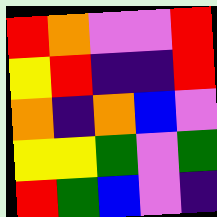[["red", "orange", "violet", "violet", "red"], ["yellow", "red", "indigo", "indigo", "red"], ["orange", "indigo", "orange", "blue", "violet"], ["yellow", "yellow", "green", "violet", "green"], ["red", "green", "blue", "violet", "indigo"]]